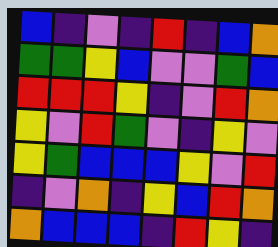[["blue", "indigo", "violet", "indigo", "red", "indigo", "blue", "orange"], ["green", "green", "yellow", "blue", "violet", "violet", "green", "blue"], ["red", "red", "red", "yellow", "indigo", "violet", "red", "orange"], ["yellow", "violet", "red", "green", "violet", "indigo", "yellow", "violet"], ["yellow", "green", "blue", "blue", "blue", "yellow", "violet", "red"], ["indigo", "violet", "orange", "indigo", "yellow", "blue", "red", "orange"], ["orange", "blue", "blue", "blue", "indigo", "red", "yellow", "indigo"]]